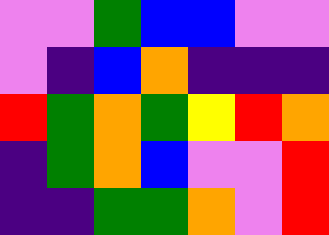[["violet", "violet", "green", "blue", "blue", "violet", "violet"], ["violet", "indigo", "blue", "orange", "indigo", "indigo", "indigo"], ["red", "green", "orange", "green", "yellow", "red", "orange"], ["indigo", "green", "orange", "blue", "violet", "violet", "red"], ["indigo", "indigo", "green", "green", "orange", "violet", "red"]]